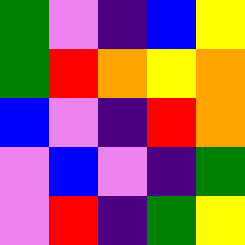[["green", "violet", "indigo", "blue", "yellow"], ["green", "red", "orange", "yellow", "orange"], ["blue", "violet", "indigo", "red", "orange"], ["violet", "blue", "violet", "indigo", "green"], ["violet", "red", "indigo", "green", "yellow"]]